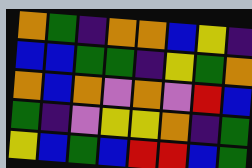[["orange", "green", "indigo", "orange", "orange", "blue", "yellow", "indigo"], ["blue", "blue", "green", "green", "indigo", "yellow", "green", "orange"], ["orange", "blue", "orange", "violet", "orange", "violet", "red", "blue"], ["green", "indigo", "violet", "yellow", "yellow", "orange", "indigo", "green"], ["yellow", "blue", "green", "blue", "red", "red", "blue", "green"]]